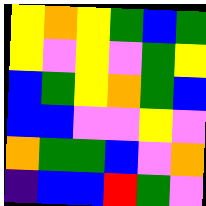[["yellow", "orange", "yellow", "green", "blue", "green"], ["yellow", "violet", "yellow", "violet", "green", "yellow"], ["blue", "green", "yellow", "orange", "green", "blue"], ["blue", "blue", "violet", "violet", "yellow", "violet"], ["orange", "green", "green", "blue", "violet", "orange"], ["indigo", "blue", "blue", "red", "green", "violet"]]